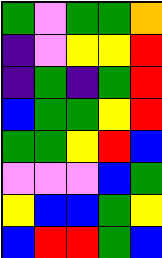[["green", "violet", "green", "green", "orange"], ["indigo", "violet", "yellow", "yellow", "red"], ["indigo", "green", "indigo", "green", "red"], ["blue", "green", "green", "yellow", "red"], ["green", "green", "yellow", "red", "blue"], ["violet", "violet", "violet", "blue", "green"], ["yellow", "blue", "blue", "green", "yellow"], ["blue", "red", "red", "green", "blue"]]